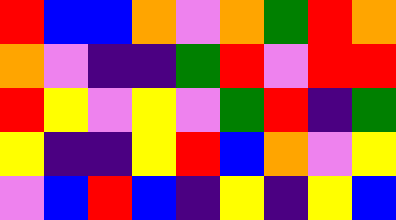[["red", "blue", "blue", "orange", "violet", "orange", "green", "red", "orange"], ["orange", "violet", "indigo", "indigo", "green", "red", "violet", "red", "red"], ["red", "yellow", "violet", "yellow", "violet", "green", "red", "indigo", "green"], ["yellow", "indigo", "indigo", "yellow", "red", "blue", "orange", "violet", "yellow"], ["violet", "blue", "red", "blue", "indigo", "yellow", "indigo", "yellow", "blue"]]